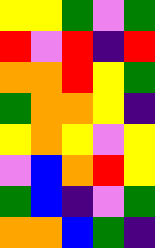[["yellow", "yellow", "green", "violet", "green"], ["red", "violet", "red", "indigo", "red"], ["orange", "orange", "red", "yellow", "green"], ["green", "orange", "orange", "yellow", "indigo"], ["yellow", "orange", "yellow", "violet", "yellow"], ["violet", "blue", "orange", "red", "yellow"], ["green", "blue", "indigo", "violet", "green"], ["orange", "orange", "blue", "green", "indigo"]]